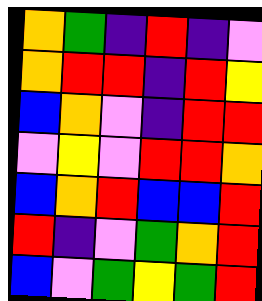[["orange", "green", "indigo", "red", "indigo", "violet"], ["orange", "red", "red", "indigo", "red", "yellow"], ["blue", "orange", "violet", "indigo", "red", "red"], ["violet", "yellow", "violet", "red", "red", "orange"], ["blue", "orange", "red", "blue", "blue", "red"], ["red", "indigo", "violet", "green", "orange", "red"], ["blue", "violet", "green", "yellow", "green", "red"]]